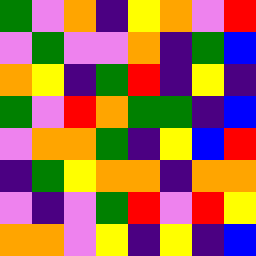[["green", "violet", "orange", "indigo", "yellow", "orange", "violet", "red"], ["violet", "green", "violet", "violet", "orange", "indigo", "green", "blue"], ["orange", "yellow", "indigo", "green", "red", "indigo", "yellow", "indigo"], ["green", "violet", "red", "orange", "green", "green", "indigo", "blue"], ["violet", "orange", "orange", "green", "indigo", "yellow", "blue", "red"], ["indigo", "green", "yellow", "orange", "orange", "indigo", "orange", "orange"], ["violet", "indigo", "violet", "green", "red", "violet", "red", "yellow"], ["orange", "orange", "violet", "yellow", "indigo", "yellow", "indigo", "blue"]]